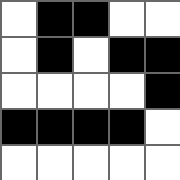[["white", "black", "black", "white", "white"], ["white", "black", "white", "black", "black"], ["white", "white", "white", "white", "black"], ["black", "black", "black", "black", "white"], ["white", "white", "white", "white", "white"]]